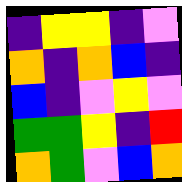[["indigo", "yellow", "yellow", "indigo", "violet"], ["orange", "indigo", "orange", "blue", "indigo"], ["blue", "indigo", "violet", "yellow", "violet"], ["green", "green", "yellow", "indigo", "red"], ["orange", "green", "violet", "blue", "orange"]]